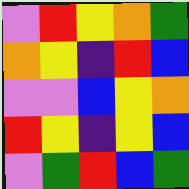[["violet", "red", "yellow", "orange", "green"], ["orange", "yellow", "indigo", "red", "blue"], ["violet", "violet", "blue", "yellow", "orange"], ["red", "yellow", "indigo", "yellow", "blue"], ["violet", "green", "red", "blue", "green"]]